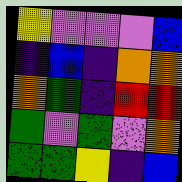[["yellow", "violet", "violet", "violet", "blue"], ["indigo", "blue", "indigo", "orange", "orange"], ["orange", "green", "indigo", "red", "red"], ["green", "violet", "green", "violet", "orange"], ["green", "green", "yellow", "indigo", "blue"]]